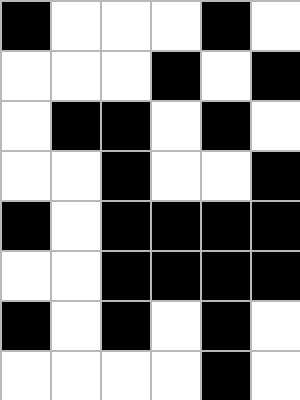[["black", "white", "white", "white", "black", "white"], ["white", "white", "white", "black", "white", "black"], ["white", "black", "black", "white", "black", "white"], ["white", "white", "black", "white", "white", "black"], ["black", "white", "black", "black", "black", "black"], ["white", "white", "black", "black", "black", "black"], ["black", "white", "black", "white", "black", "white"], ["white", "white", "white", "white", "black", "white"]]